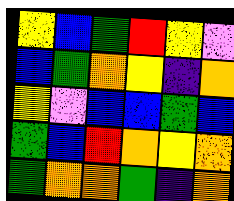[["yellow", "blue", "green", "red", "yellow", "violet"], ["blue", "green", "orange", "yellow", "indigo", "orange"], ["yellow", "violet", "blue", "blue", "green", "blue"], ["green", "blue", "red", "orange", "yellow", "orange"], ["green", "orange", "orange", "green", "indigo", "orange"]]